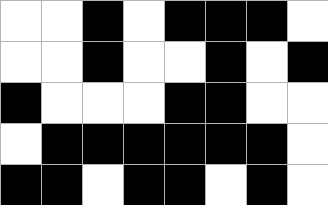[["white", "white", "black", "white", "black", "black", "black", "white"], ["white", "white", "black", "white", "white", "black", "white", "black"], ["black", "white", "white", "white", "black", "black", "white", "white"], ["white", "black", "black", "black", "black", "black", "black", "white"], ["black", "black", "white", "black", "black", "white", "black", "white"]]